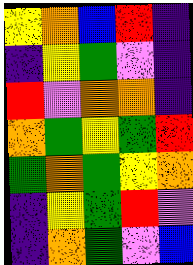[["yellow", "orange", "blue", "red", "indigo"], ["indigo", "yellow", "green", "violet", "indigo"], ["red", "violet", "orange", "orange", "indigo"], ["orange", "green", "yellow", "green", "red"], ["green", "orange", "green", "yellow", "orange"], ["indigo", "yellow", "green", "red", "violet"], ["indigo", "orange", "green", "violet", "blue"]]